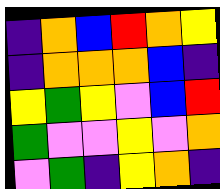[["indigo", "orange", "blue", "red", "orange", "yellow"], ["indigo", "orange", "orange", "orange", "blue", "indigo"], ["yellow", "green", "yellow", "violet", "blue", "red"], ["green", "violet", "violet", "yellow", "violet", "orange"], ["violet", "green", "indigo", "yellow", "orange", "indigo"]]